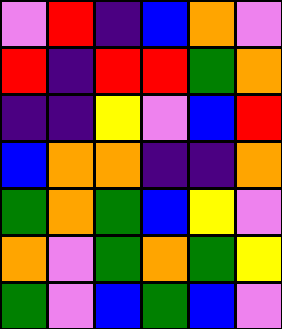[["violet", "red", "indigo", "blue", "orange", "violet"], ["red", "indigo", "red", "red", "green", "orange"], ["indigo", "indigo", "yellow", "violet", "blue", "red"], ["blue", "orange", "orange", "indigo", "indigo", "orange"], ["green", "orange", "green", "blue", "yellow", "violet"], ["orange", "violet", "green", "orange", "green", "yellow"], ["green", "violet", "blue", "green", "blue", "violet"]]